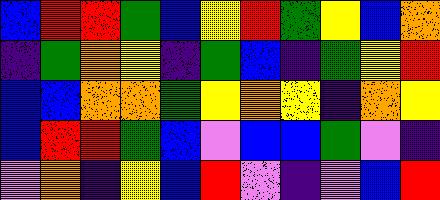[["blue", "red", "red", "green", "blue", "yellow", "red", "green", "yellow", "blue", "orange"], ["indigo", "green", "orange", "yellow", "indigo", "green", "blue", "indigo", "green", "yellow", "red"], ["blue", "blue", "orange", "orange", "green", "yellow", "orange", "yellow", "indigo", "orange", "yellow"], ["blue", "red", "red", "green", "blue", "violet", "blue", "blue", "green", "violet", "indigo"], ["violet", "orange", "indigo", "yellow", "blue", "red", "violet", "indigo", "violet", "blue", "red"]]